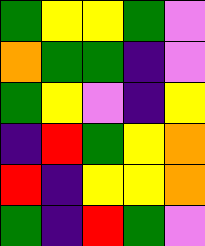[["green", "yellow", "yellow", "green", "violet"], ["orange", "green", "green", "indigo", "violet"], ["green", "yellow", "violet", "indigo", "yellow"], ["indigo", "red", "green", "yellow", "orange"], ["red", "indigo", "yellow", "yellow", "orange"], ["green", "indigo", "red", "green", "violet"]]